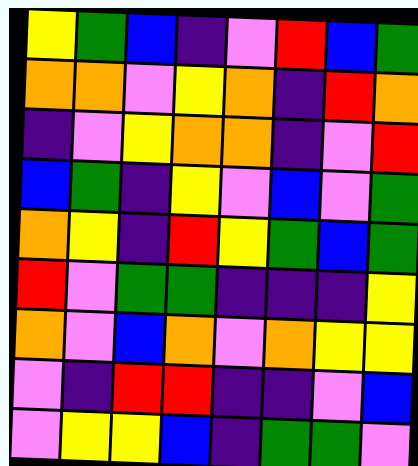[["yellow", "green", "blue", "indigo", "violet", "red", "blue", "green"], ["orange", "orange", "violet", "yellow", "orange", "indigo", "red", "orange"], ["indigo", "violet", "yellow", "orange", "orange", "indigo", "violet", "red"], ["blue", "green", "indigo", "yellow", "violet", "blue", "violet", "green"], ["orange", "yellow", "indigo", "red", "yellow", "green", "blue", "green"], ["red", "violet", "green", "green", "indigo", "indigo", "indigo", "yellow"], ["orange", "violet", "blue", "orange", "violet", "orange", "yellow", "yellow"], ["violet", "indigo", "red", "red", "indigo", "indigo", "violet", "blue"], ["violet", "yellow", "yellow", "blue", "indigo", "green", "green", "violet"]]